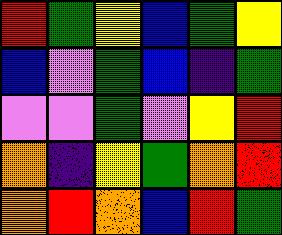[["red", "green", "yellow", "blue", "green", "yellow"], ["blue", "violet", "green", "blue", "indigo", "green"], ["violet", "violet", "green", "violet", "yellow", "red"], ["orange", "indigo", "yellow", "green", "orange", "red"], ["orange", "red", "orange", "blue", "red", "green"]]